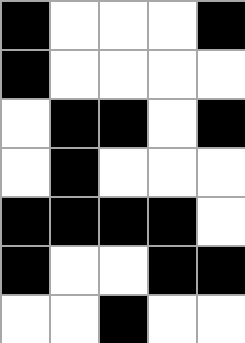[["black", "white", "white", "white", "black"], ["black", "white", "white", "white", "white"], ["white", "black", "black", "white", "black"], ["white", "black", "white", "white", "white"], ["black", "black", "black", "black", "white"], ["black", "white", "white", "black", "black"], ["white", "white", "black", "white", "white"]]